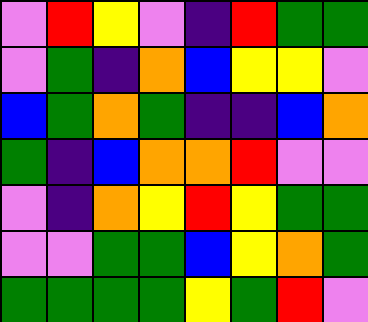[["violet", "red", "yellow", "violet", "indigo", "red", "green", "green"], ["violet", "green", "indigo", "orange", "blue", "yellow", "yellow", "violet"], ["blue", "green", "orange", "green", "indigo", "indigo", "blue", "orange"], ["green", "indigo", "blue", "orange", "orange", "red", "violet", "violet"], ["violet", "indigo", "orange", "yellow", "red", "yellow", "green", "green"], ["violet", "violet", "green", "green", "blue", "yellow", "orange", "green"], ["green", "green", "green", "green", "yellow", "green", "red", "violet"]]